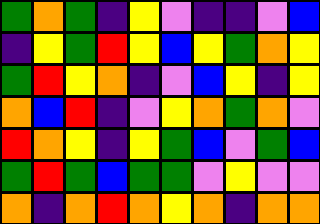[["green", "orange", "green", "indigo", "yellow", "violet", "indigo", "indigo", "violet", "blue"], ["indigo", "yellow", "green", "red", "yellow", "blue", "yellow", "green", "orange", "yellow"], ["green", "red", "yellow", "orange", "indigo", "violet", "blue", "yellow", "indigo", "yellow"], ["orange", "blue", "red", "indigo", "violet", "yellow", "orange", "green", "orange", "violet"], ["red", "orange", "yellow", "indigo", "yellow", "green", "blue", "violet", "green", "blue"], ["green", "red", "green", "blue", "green", "green", "violet", "yellow", "violet", "violet"], ["orange", "indigo", "orange", "red", "orange", "yellow", "orange", "indigo", "orange", "orange"]]